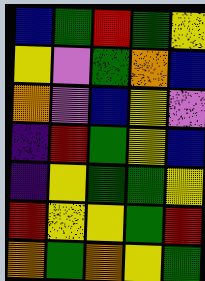[["blue", "green", "red", "green", "yellow"], ["yellow", "violet", "green", "orange", "blue"], ["orange", "violet", "blue", "yellow", "violet"], ["indigo", "red", "green", "yellow", "blue"], ["indigo", "yellow", "green", "green", "yellow"], ["red", "yellow", "yellow", "green", "red"], ["orange", "green", "orange", "yellow", "green"]]